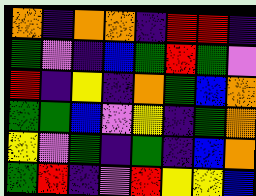[["orange", "indigo", "orange", "orange", "indigo", "red", "red", "indigo"], ["green", "violet", "indigo", "blue", "green", "red", "green", "violet"], ["red", "indigo", "yellow", "indigo", "orange", "green", "blue", "orange"], ["green", "green", "blue", "violet", "yellow", "indigo", "green", "orange"], ["yellow", "violet", "green", "indigo", "green", "indigo", "blue", "orange"], ["green", "red", "indigo", "violet", "red", "yellow", "yellow", "blue"]]